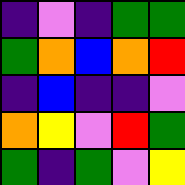[["indigo", "violet", "indigo", "green", "green"], ["green", "orange", "blue", "orange", "red"], ["indigo", "blue", "indigo", "indigo", "violet"], ["orange", "yellow", "violet", "red", "green"], ["green", "indigo", "green", "violet", "yellow"]]